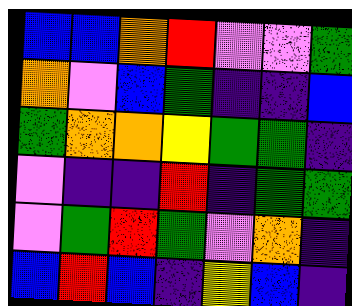[["blue", "blue", "orange", "red", "violet", "violet", "green"], ["orange", "violet", "blue", "green", "indigo", "indigo", "blue"], ["green", "orange", "orange", "yellow", "green", "green", "indigo"], ["violet", "indigo", "indigo", "red", "indigo", "green", "green"], ["violet", "green", "red", "green", "violet", "orange", "indigo"], ["blue", "red", "blue", "indigo", "yellow", "blue", "indigo"]]